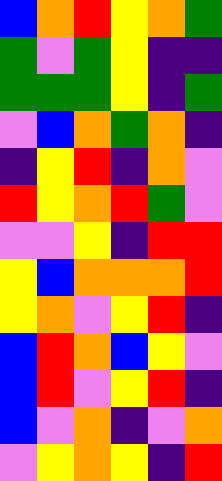[["blue", "orange", "red", "yellow", "orange", "green"], ["green", "violet", "green", "yellow", "indigo", "indigo"], ["green", "green", "green", "yellow", "indigo", "green"], ["violet", "blue", "orange", "green", "orange", "indigo"], ["indigo", "yellow", "red", "indigo", "orange", "violet"], ["red", "yellow", "orange", "red", "green", "violet"], ["violet", "violet", "yellow", "indigo", "red", "red"], ["yellow", "blue", "orange", "orange", "orange", "red"], ["yellow", "orange", "violet", "yellow", "red", "indigo"], ["blue", "red", "orange", "blue", "yellow", "violet"], ["blue", "red", "violet", "yellow", "red", "indigo"], ["blue", "violet", "orange", "indigo", "violet", "orange"], ["violet", "yellow", "orange", "yellow", "indigo", "red"]]